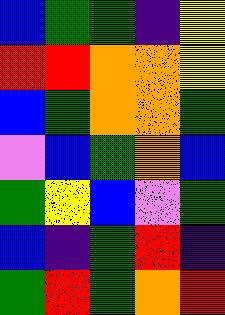[["blue", "green", "green", "indigo", "yellow"], ["red", "red", "orange", "orange", "yellow"], ["blue", "green", "orange", "orange", "green"], ["violet", "blue", "green", "orange", "blue"], ["green", "yellow", "blue", "violet", "green"], ["blue", "indigo", "green", "red", "indigo"], ["green", "red", "green", "orange", "red"]]